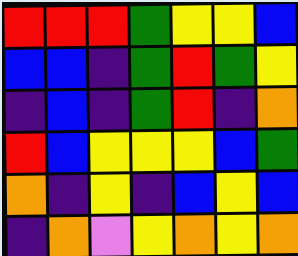[["red", "red", "red", "green", "yellow", "yellow", "blue"], ["blue", "blue", "indigo", "green", "red", "green", "yellow"], ["indigo", "blue", "indigo", "green", "red", "indigo", "orange"], ["red", "blue", "yellow", "yellow", "yellow", "blue", "green"], ["orange", "indigo", "yellow", "indigo", "blue", "yellow", "blue"], ["indigo", "orange", "violet", "yellow", "orange", "yellow", "orange"]]